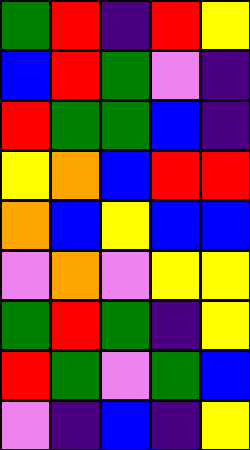[["green", "red", "indigo", "red", "yellow"], ["blue", "red", "green", "violet", "indigo"], ["red", "green", "green", "blue", "indigo"], ["yellow", "orange", "blue", "red", "red"], ["orange", "blue", "yellow", "blue", "blue"], ["violet", "orange", "violet", "yellow", "yellow"], ["green", "red", "green", "indigo", "yellow"], ["red", "green", "violet", "green", "blue"], ["violet", "indigo", "blue", "indigo", "yellow"]]